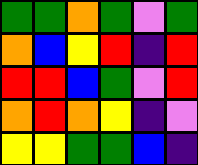[["green", "green", "orange", "green", "violet", "green"], ["orange", "blue", "yellow", "red", "indigo", "red"], ["red", "red", "blue", "green", "violet", "red"], ["orange", "red", "orange", "yellow", "indigo", "violet"], ["yellow", "yellow", "green", "green", "blue", "indigo"]]